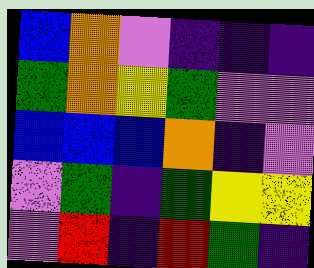[["blue", "orange", "violet", "indigo", "indigo", "indigo"], ["green", "orange", "yellow", "green", "violet", "violet"], ["blue", "blue", "blue", "orange", "indigo", "violet"], ["violet", "green", "indigo", "green", "yellow", "yellow"], ["violet", "red", "indigo", "red", "green", "indigo"]]